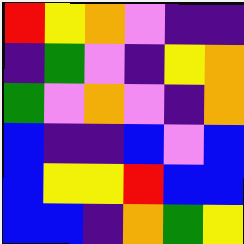[["red", "yellow", "orange", "violet", "indigo", "indigo"], ["indigo", "green", "violet", "indigo", "yellow", "orange"], ["green", "violet", "orange", "violet", "indigo", "orange"], ["blue", "indigo", "indigo", "blue", "violet", "blue"], ["blue", "yellow", "yellow", "red", "blue", "blue"], ["blue", "blue", "indigo", "orange", "green", "yellow"]]